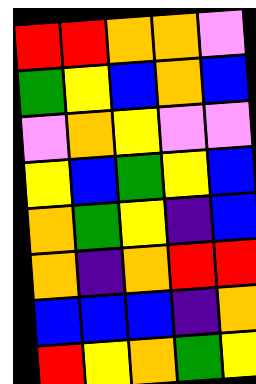[["red", "red", "orange", "orange", "violet"], ["green", "yellow", "blue", "orange", "blue"], ["violet", "orange", "yellow", "violet", "violet"], ["yellow", "blue", "green", "yellow", "blue"], ["orange", "green", "yellow", "indigo", "blue"], ["orange", "indigo", "orange", "red", "red"], ["blue", "blue", "blue", "indigo", "orange"], ["red", "yellow", "orange", "green", "yellow"]]